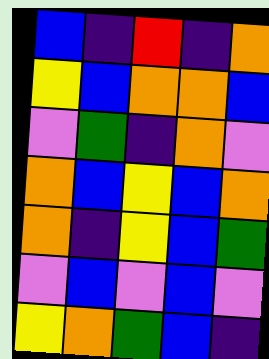[["blue", "indigo", "red", "indigo", "orange"], ["yellow", "blue", "orange", "orange", "blue"], ["violet", "green", "indigo", "orange", "violet"], ["orange", "blue", "yellow", "blue", "orange"], ["orange", "indigo", "yellow", "blue", "green"], ["violet", "blue", "violet", "blue", "violet"], ["yellow", "orange", "green", "blue", "indigo"]]